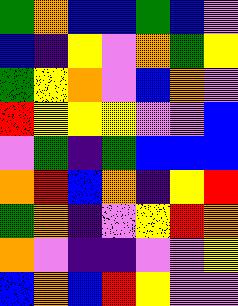[["green", "orange", "blue", "blue", "green", "blue", "violet"], ["blue", "indigo", "yellow", "violet", "orange", "green", "yellow"], ["green", "yellow", "orange", "violet", "blue", "orange", "violet"], ["red", "yellow", "yellow", "yellow", "violet", "violet", "blue"], ["violet", "green", "indigo", "green", "blue", "blue", "blue"], ["orange", "red", "blue", "orange", "indigo", "yellow", "red"], ["green", "orange", "indigo", "violet", "yellow", "red", "orange"], ["orange", "violet", "indigo", "indigo", "violet", "violet", "yellow"], ["blue", "orange", "blue", "red", "yellow", "violet", "violet"]]